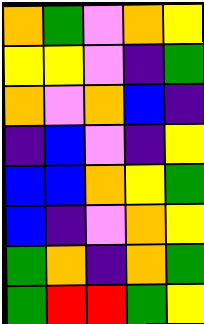[["orange", "green", "violet", "orange", "yellow"], ["yellow", "yellow", "violet", "indigo", "green"], ["orange", "violet", "orange", "blue", "indigo"], ["indigo", "blue", "violet", "indigo", "yellow"], ["blue", "blue", "orange", "yellow", "green"], ["blue", "indigo", "violet", "orange", "yellow"], ["green", "orange", "indigo", "orange", "green"], ["green", "red", "red", "green", "yellow"]]